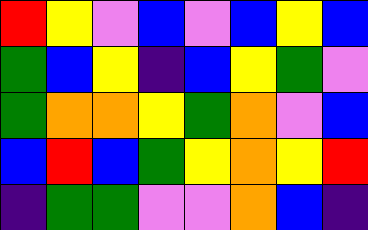[["red", "yellow", "violet", "blue", "violet", "blue", "yellow", "blue"], ["green", "blue", "yellow", "indigo", "blue", "yellow", "green", "violet"], ["green", "orange", "orange", "yellow", "green", "orange", "violet", "blue"], ["blue", "red", "blue", "green", "yellow", "orange", "yellow", "red"], ["indigo", "green", "green", "violet", "violet", "orange", "blue", "indigo"]]